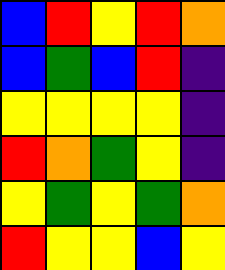[["blue", "red", "yellow", "red", "orange"], ["blue", "green", "blue", "red", "indigo"], ["yellow", "yellow", "yellow", "yellow", "indigo"], ["red", "orange", "green", "yellow", "indigo"], ["yellow", "green", "yellow", "green", "orange"], ["red", "yellow", "yellow", "blue", "yellow"]]